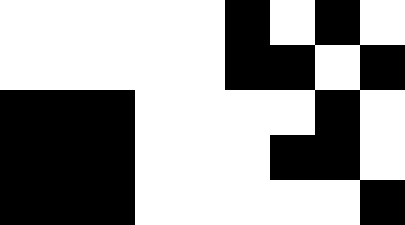[["white", "white", "white", "white", "white", "black", "white", "black", "white"], ["white", "white", "white", "white", "white", "black", "black", "white", "black"], ["black", "black", "black", "white", "white", "white", "white", "black", "white"], ["black", "black", "black", "white", "white", "white", "black", "black", "white"], ["black", "black", "black", "white", "white", "white", "white", "white", "black"]]